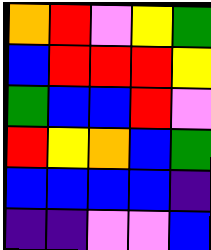[["orange", "red", "violet", "yellow", "green"], ["blue", "red", "red", "red", "yellow"], ["green", "blue", "blue", "red", "violet"], ["red", "yellow", "orange", "blue", "green"], ["blue", "blue", "blue", "blue", "indigo"], ["indigo", "indigo", "violet", "violet", "blue"]]